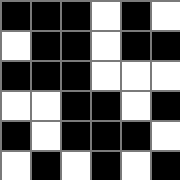[["black", "black", "black", "white", "black", "white"], ["white", "black", "black", "white", "black", "black"], ["black", "black", "black", "white", "white", "white"], ["white", "white", "black", "black", "white", "black"], ["black", "white", "black", "black", "black", "white"], ["white", "black", "white", "black", "white", "black"]]